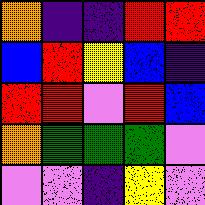[["orange", "indigo", "indigo", "red", "red"], ["blue", "red", "yellow", "blue", "indigo"], ["red", "red", "violet", "red", "blue"], ["orange", "green", "green", "green", "violet"], ["violet", "violet", "indigo", "yellow", "violet"]]